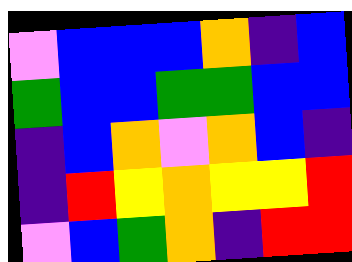[["violet", "blue", "blue", "blue", "orange", "indigo", "blue"], ["green", "blue", "blue", "green", "green", "blue", "blue"], ["indigo", "blue", "orange", "violet", "orange", "blue", "indigo"], ["indigo", "red", "yellow", "orange", "yellow", "yellow", "red"], ["violet", "blue", "green", "orange", "indigo", "red", "red"]]